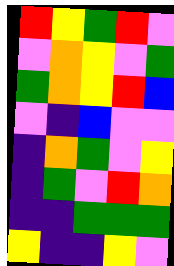[["red", "yellow", "green", "red", "violet"], ["violet", "orange", "yellow", "violet", "green"], ["green", "orange", "yellow", "red", "blue"], ["violet", "indigo", "blue", "violet", "violet"], ["indigo", "orange", "green", "violet", "yellow"], ["indigo", "green", "violet", "red", "orange"], ["indigo", "indigo", "green", "green", "green"], ["yellow", "indigo", "indigo", "yellow", "violet"]]